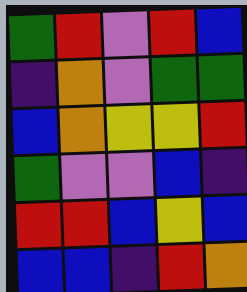[["green", "red", "violet", "red", "blue"], ["indigo", "orange", "violet", "green", "green"], ["blue", "orange", "yellow", "yellow", "red"], ["green", "violet", "violet", "blue", "indigo"], ["red", "red", "blue", "yellow", "blue"], ["blue", "blue", "indigo", "red", "orange"]]